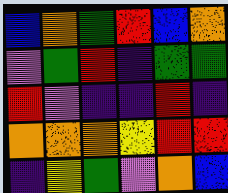[["blue", "orange", "green", "red", "blue", "orange"], ["violet", "green", "red", "indigo", "green", "green"], ["red", "violet", "indigo", "indigo", "red", "indigo"], ["orange", "orange", "orange", "yellow", "red", "red"], ["indigo", "yellow", "green", "violet", "orange", "blue"]]